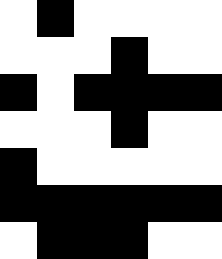[["white", "black", "white", "white", "white", "white"], ["white", "white", "white", "black", "white", "white"], ["black", "white", "black", "black", "black", "black"], ["white", "white", "white", "black", "white", "white"], ["black", "white", "white", "white", "white", "white"], ["black", "black", "black", "black", "black", "black"], ["white", "black", "black", "black", "white", "white"]]